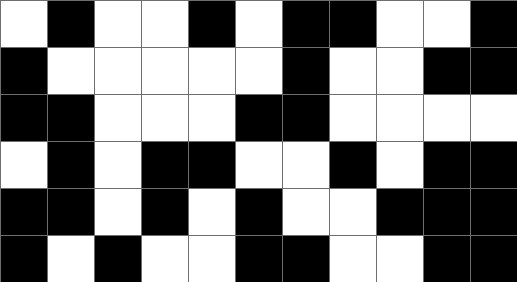[["white", "black", "white", "white", "black", "white", "black", "black", "white", "white", "black"], ["black", "white", "white", "white", "white", "white", "black", "white", "white", "black", "black"], ["black", "black", "white", "white", "white", "black", "black", "white", "white", "white", "white"], ["white", "black", "white", "black", "black", "white", "white", "black", "white", "black", "black"], ["black", "black", "white", "black", "white", "black", "white", "white", "black", "black", "black"], ["black", "white", "black", "white", "white", "black", "black", "white", "white", "black", "black"]]